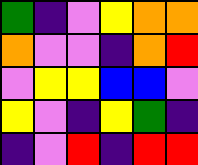[["green", "indigo", "violet", "yellow", "orange", "orange"], ["orange", "violet", "violet", "indigo", "orange", "red"], ["violet", "yellow", "yellow", "blue", "blue", "violet"], ["yellow", "violet", "indigo", "yellow", "green", "indigo"], ["indigo", "violet", "red", "indigo", "red", "red"]]